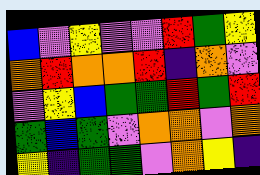[["blue", "violet", "yellow", "violet", "violet", "red", "green", "yellow"], ["orange", "red", "orange", "orange", "red", "indigo", "orange", "violet"], ["violet", "yellow", "blue", "green", "green", "red", "green", "red"], ["green", "blue", "green", "violet", "orange", "orange", "violet", "orange"], ["yellow", "indigo", "green", "green", "violet", "orange", "yellow", "indigo"]]